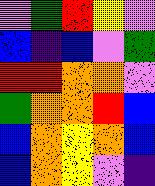[["violet", "green", "red", "yellow", "violet"], ["blue", "indigo", "blue", "violet", "green"], ["red", "red", "orange", "orange", "violet"], ["green", "orange", "orange", "red", "blue"], ["blue", "orange", "yellow", "orange", "blue"], ["blue", "orange", "yellow", "violet", "indigo"]]